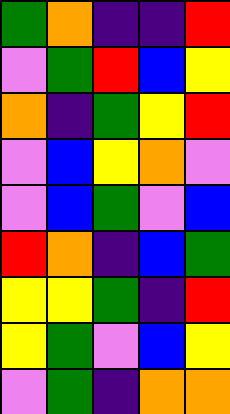[["green", "orange", "indigo", "indigo", "red"], ["violet", "green", "red", "blue", "yellow"], ["orange", "indigo", "green", "yellow", "red"], ["violet", "blue", "yellow", "orange", "violet"], ["violet", "blue", "green", "violet", "blue"], ["red", "orange", "indigo", "blue", "green"], ["yellow", "yellow", "green", "indigo", "red"], ["yellow", "green", "violet", "blue", "yellow"], ["violet", "green", "indigo", "orange", "orange"]]